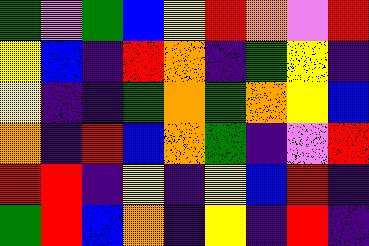[["green", "violet", "green", "blue", "yellow", "red", "orange", "violet", "red"], ["yellow", "blue", "indigo", "red", "orange", "indigo", "green", "yellow", "indigo"], ["yellow", "indigo", "indigo", "green", "orange", "green", "orange", "yellow", "blue"], ["orange", "indigo", "red", "blue", "orange", "green", "indigo", "violet", "red"], ["red", "red", "indigo", "yellow", "indigo", "yellow", "blue", "red", "indigo"], ["green", "red", "blue", "orange", "indigo", "yellow", "indigo", "red", "indigo"]]